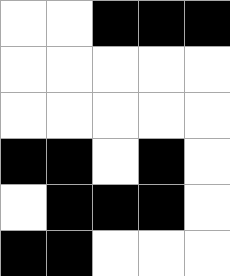[["white", "white", "black", "black", "black"], ["white", "white", "white", "white", "white"], ["white", "white", "white", "white", "white"], ["black", "black", "white", "black", "white"], ["white", "black", "black", "black", "white"], ["black", "black", "white", "white", "white"]]